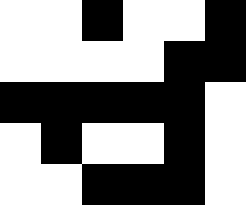[["white", "white", "black", "white", "white", "black"], ["white", "white", "white", "white", "black", "black"], ["black", "black", "black", "black", "black", "white"], ["white", "black", "white", "white", "black", "white"], ["white", "white", "black", "black", "black", "white"]]